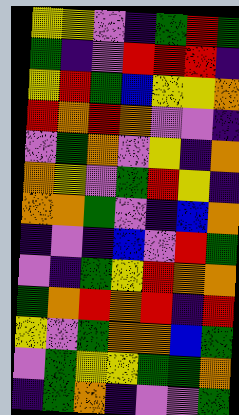[["yellow", "yellow", "violet", "indigo", "green", "red", "green"], ["green", "indigo", "violet", "red", "red", "red", "indigo"], ["yellow", "red", "green", "blue", "yellow", "yellow", "orange"], ["red", "orange", "red", "orange", "violet", "violet", "indigo"], ["violet", "green", "orange", "violet", "yellow", "indigo", "orange"], ["orange", "yellow", "violet", "green", "red", "yellow", "indigo"], ["orange", "orange", "green", "violet", "indigo", "blue", "orange"], ["indigo", "violet", "indigo", "blue", "violet", "red", "green"], ["violet", "indigo", "green", "yellow", "red", "orange", "orange"], ["green", "orange", "red", "orange", "red", "indigo", "red"], ["yellow", "violet", "green", "orange", "orange", "blue", "green"], ["violet", "green", "yellow", "yellow", "green", "green", "orange"], ["indigo", "green", "orange", "indigo", "violet", "violet", "green"]]